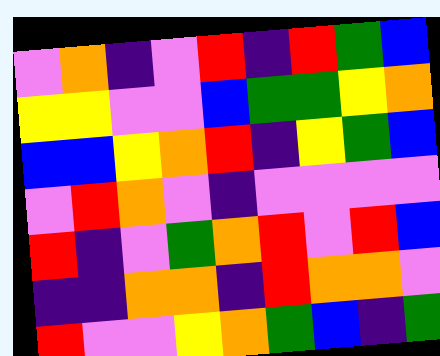[["violet", "orange", "indigo", "violet", "red", "indigo", "red", "green", "blue"], ["yellow", "yellow", "violet", "violet", "blue", "green", "green", "yellow", "orange"], ["blue", "blue", "yellow", "orange", "red", "indigo", "yellow", "green", "blue"], ["violet", "red", "orange", "violet", "indigo", "violet", "violet", "violet", "violet"], ["red", "indigo", "violet", "green", "orange", "red", "violet", "red", "blue"], ["indigo", "indigo", "orange", "orange", "indigo", "red", "orange", "orange", "violet"], ["red", "violet", "violet", "yellow", "orange", "green", "blue", "indigo", "green"]]